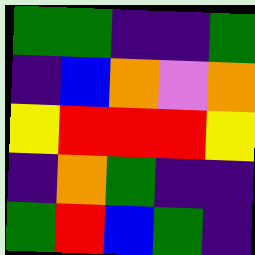[["green", "green", "indigo", "indigo", "green"], ["indigo", "blue", "orange", "violet", "orange"], ["yellow", "red", "red", "red", "yellow"], ["indigo", "orange", "green", "indigo", "indigo"], ["green", "red", "blue", "green", "indigo"]]